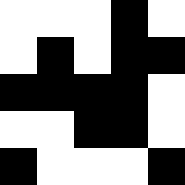[["white", "white", "white", "black", "white"], ["white", "black", "white", "black", "black"], ["black", "black", "black", "black", "white"], ["white", "white", "black", "black", "white"], ["black", "white", "white", "white", "black"]]